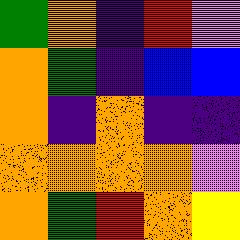[["green", "orange", "indigo", "red", "violet"], ["orange", "green", "indigo", "blue", "blue"], ["orange", "indigo", "orange", "indigo", "indigo"], ["orange", "orange", "orange", "orange", "violet"], ["orange", "green", "red", "orange", "yellow"]]